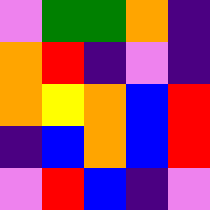[["violet", "green", "green", "orange", "indigo"], ["orange", "red", "indigo", "violet", "indigo"], ["orange", "yellow", "orange", "blue", "red"], ["indigo", "blue", "orange", "blue", "red"], ["violet", "red", "blue", "indigo", "violet"]]